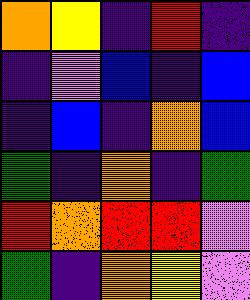[["orange", "yellow", "indigo", "red", "indigo"], ["indigo", "violet", "blue", "indigo", "blue"], ["indigo", "blue", "indigo", "orange", "blue"], ["green", "indigo", "orange", "indigo", "green"], ["red", "orange", "red", "red", "violet"], ["green", "indigo", "orange", "yellow", "violet"]]